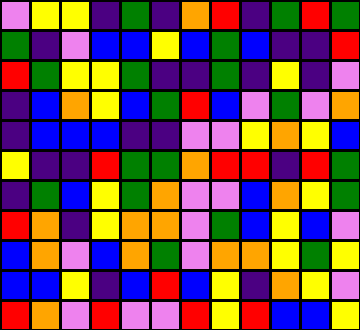[["violet", "yellow", "yellow", "indigo", "green", "indigo", "orange", "red", "indigo", "green", "red", "green"], ["green", "indigo", "violet", "blue", "blue", "yellow", "blue", "green", "blue", "indigo", "indigo", "red"], ["red", "green", "yellow", "yellow", "green", "indigo", "indigo", "green", "indigo", "yellow", "indigo", "violet"], ["indigo", "blue", "orange", "yellow", "blue", "green", "red", "blue", "violet", "green", "violet", "orange"], ["indigo", "blue", "blue", "blue", "indigo", "indigo", "violet", "violet", "yellow", "orange", "yellow", "blue"], ["yellow", "indigo", "indigo", "red", "green", "green", "orange", "red", "red", "indigo", "red", "green"], ["indigo", "green", "blue", "yellow", "green", "orange", "violet", "violet", "blue", "orange", "yellow", "green"], ["red", "orange", "indigo", "yellow", "orange", "orange", "violet", "green", "blue", "yellow", "blue", "violet"], ["blue", "orange", "violet", "blue", "orange", "green", "violet", "orange", "orange", "yellow", "green", "yellow"], ["blue", "blue", "yellow", "indigo", "blue", "red", "blue", "yellow", "indigo", "orange", "yellow", "violet"], ["red", "orange", "violet", "red", "violet", "violet", "red", "yellow", "red", "blue", "blue", "yellow"]]